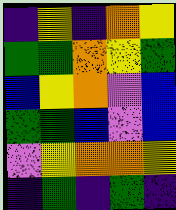[["indigo", "yellow", "indigo", "orange", "yellow"], ["green", "green", "orange", "yellow", "green"], ["blue", "yellow", "orange", "violet", "blue"], ["green", "green", "blue", "violet", "blue"], ["violet", "yellow", "orange", "orange", "yellow"], ["indigo", "green", "indigo", "green", "indigo"]]